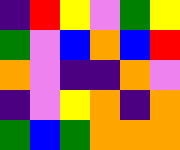[["indigo", "red", "yellow", "violet", "green", "yellow"], ["green", "violet", "blue", "orange", "blue", "red"], ["orange", "violet", "indigo", "indigo", "orange", "violet"], ["indigo", "violet", "yellow", "orange", "indigo", "orange"], ["green", "blue", "green", "orange", "orange", "orange"]]